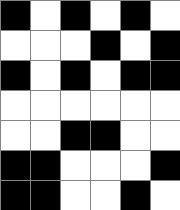[["black", "white", "black", "white", "black", "white"], ["white", "white", "white", "black", "white", "black"], ["black", "white", "black", "white", "black", "black"], ["white", "white", "white", "white", "white", "white"], ["white", "white", "black", "black", "white", "white"], ["black", "black", "white", "white", "white", "black"], ["black", "black", "white", "white", "black", "white"]]